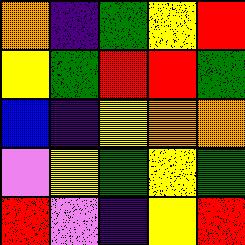[["orange", "indigo", "green", "yellow", "red"], ["yellow", "green", "red", "red", "green"], ["blue", "indigo", "yellow", "orange", "orange"], ["violet", "yellow", "green", "yellow", "green"], ["red", "violet", "indigo", "yellow", "red"]]